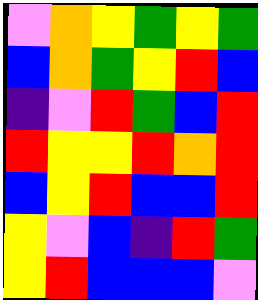[["violet", "orange", "yellow", "green", "yellow", "green"], ["blue", "orange", "green", "yellow", "red", "blue"], ["indigo", "violet", "red", "green", "blue", "red"], ["red", "yellow", "yellow", "red", "orange", "red"], ["blue", "yellow", "red", "blue", "blue", "red"], ["yellow", "violet", "blue", "indigo", "red", "green"], ["yellow", "red", "blue", "blue", "blue", "violet"]]